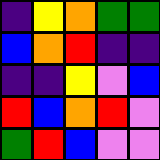[["indigo", "yellow", "orange", "green", "green"], ["blue", "orange", "red", "indigo", "indigo"], ["indigo", "indigo", "yellow", "violet", "blue"], ["red", "blue", "orange", "red", "violet"], ["green", "red", "blue", "violet", "violet"]]